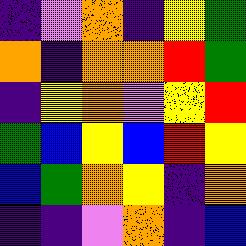[["indigo", "violet", "orange", "indigo", "yellow", "green"], ["orange", "indigo", "orange", "orange", "red", "green"], ["indigo", "yellow", "orange", "violet", "yellow", "red"], ["green", "blue", "yellow", "blue", "red", "yellow"], ["blue", "green", "orange", "yellow", "indigo", "orange"], ["indigo", "indigo", "violet", "orange", "indigo", "blue"]]